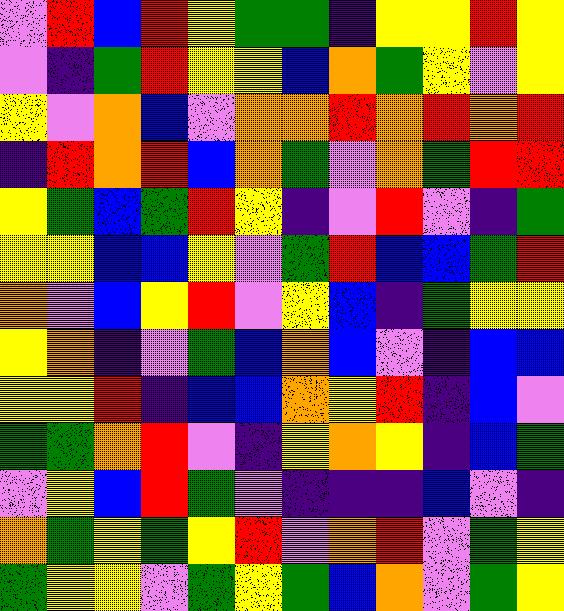[["violet", "red", "blue", "red", "yellow", "green", "green", "indigo", "yellow", "yellow", "red", "yellow"], ["violet", "indigo", "green", "red", "yellow", "yellow", "blue", "orange", "green", "yellow", "violet", "yellow"], ["yellow", "violet", "orange", "blue", "violet", "orange", "orange", "red", "orange", "red", "orange", "red"], ["indigo", "red", "orange", "red", "blue", "orange", "green", "violet", "orange", "green", "red", "red"], ["yellow", "green", "blue", "green", "red", "yellow", "indigo", "violet", "red", "violet", "indigo", "green"], ["yellow", "yellow", "blue", "blue", "yellow", "violet", "green", "red", "blue", "blue", "green", "red"], ["orange", "violet", "blue", "yellow", "red", "violet", "yellow", "blue", "indigo", "green", "yellow", "yellow"], ["yellow", "orange", "indigo", "violet", "green", "blue", "orange", "blue", "violet", "indigo", "blue", "blue"], ["yellow", "yellow", "red", "indigo", "blue", "blue", "orange", "yellow", "red", "indigo", "blue", "violet"], ["green", "green", "orange", "red", "violet", "indigo", "yellow", "orange", "yellow", "indigo", "blue", "green"], ["violet", "yellow", "blue", "red", "green", "violet", "indigo", "indigo", "indigo", "blue", "violet", "indigo"], ["orange", "green", "yellow", "green", "yellow", "red", "violet", "orange", "red", "violet", "green", "yellow"], ["green", "yellow", "yellow", "violet", "green", "yellow", "green", "blue", "orange", "violet", "green", "yellow"]]